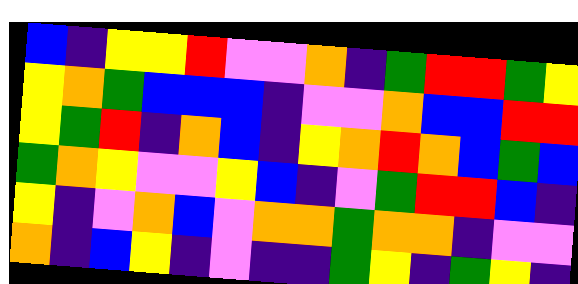[["blue", "indigo", "yellow", "yellow", "red", "violet", "violet", "orange", "indigo", "green", "red", "red", "green", "yellow"], ["yellow", "orange", "green", "blue", "blue", "blue", "indigo", "violet", "violet", "orange", "blue", "blue", "red", "red"], ["yellow", "green", "red", "indigo", "orange", "blue", "indigo", "yellow", "orange", "red", "orange", "blue", "green", "blue"], ["green", "orange", "yellow", "violet", "violet", "yellow", "blue", "indigo", "violet", "green", "red", "red", "blue", "indigo"], ["yellow", "indigo", "violet", "orange", "blue", "violet", "orange", "orange", "green", "orange", "orange", "indigo", "violet", "violet"], ["orange", "indigo", "blue", "yellow", "indigo", "violet", "indigo", "indigo", "green", "yellow", "indigo", "green", "yellow", "indigo"]]